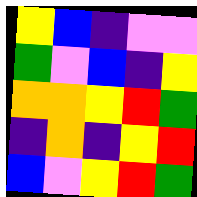[["yellow", "blue", "indigo", "violet", "violet"], ["green", "violet", "blue", "indigo", "yellow"], ["orange", "orange", "yellow", "red", "green"], ["indigo", "orange", "indigo", "yellow", "red"], ["blue", "violet", "yellow", "red", "green"]]